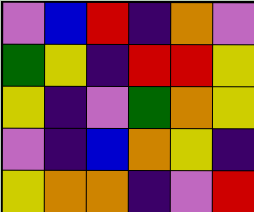[["violet", "blue", "red", "indigo", "orange", "violet"], ["green", "yellow", "indigo", "red", "red", "yellow"], ["yellow", "indigo", "violet", "green", "orange", "yellow"], ["violet", "indigo", "blue", "orange", "yellow", "indigo"], ["yellow", "orange", "orange", "indigo", "violet", "red"]]